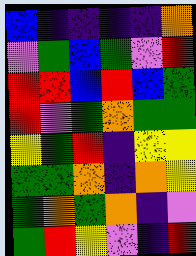[["blue", "indigo", "indigo", "indigo", "indigo", "orange"], ["violet", "green", "blue", "green", "violet", "red"], ["red", "red", "blue", "red", "blue", "green"], ["red", "violet", "green", "orange", "green", "green"], ["yellow", "green", "red", "indigo", "yellow", "yellow"], ["green", "green", "orange", "indigo", "orange", "yellow"], ["green", "orange", "green", "orange", "indigo", "violet"], ["green", "red", "yellow", "violet", "indigo", "red"]]